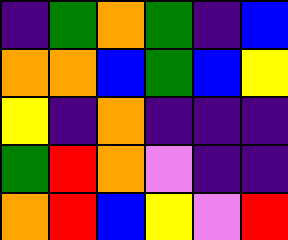[["indigo", "green", "orange", "green", "indigo", "blue"], ["orange", "orange", "blue", "green", "blue", "yellow"], ["yellow", "indigo", "orange", "indigo", "indigo", "indigo"], ["green", "red", "orange", "violet", "indigo", "indigo"], ["orange", "red", "blue", "yellow", "violet", "red"]]